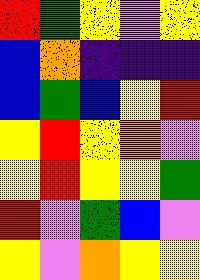[["red", "green", "yellow", "violet", "yellow"], ["blue", "orange", "indigo", "indigo", "indigo"], ["blue", "green", "blue", "yellow", "red"], ["yellow", "red", "yellow", "orange", "violet"], ["yellow", "red", "yellow", "yellow", "green"], ["red", "violet", "green", "blue", "violet"], ["yellow", "violet", "orange", "yellow", "yellow"]]